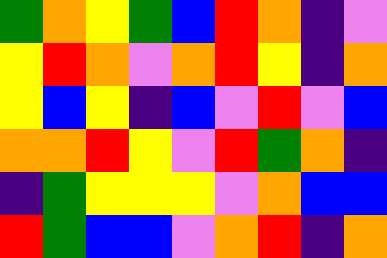[["green", "orange", "yellow", "green", "blue", "red", "orange", "indigo", "violet"], ["yellow", "red", "orange", "violet", "orange", "red", "yellow", "indigo", "orange"], ["yellow", "blue", "yellow", "indigo", "blue", "violet", "red", "violet", "blue"], ["orange", "orange", "red", "yellow", "violet", "red", "green", "orange", "indigo"], ["indigo", "green", "yellow", "yellow", "yellow", "violet", "orange", "blue", "blue"], ["red", "green", "blue", "blue", "violet", "orange", "red", "indigo", "orange"]]